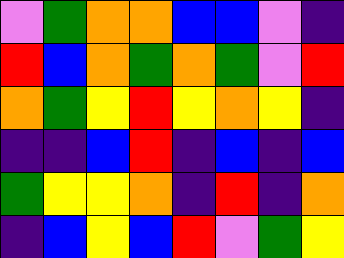[["violet", "green", "orange", "orange", "blue", "blue", "violet", "indigo"], ["red", "blue", "orange", "green", "orange", "green", "violet", "red"], ["orange", "green", "yellow", "red", "yellow", "orange", "yellow", "indigo"], ["indigo", "indigo", "blue", "red", "indigo", "blue", "indigo", "blue"], ["green", "yellow", "yellow", "orange", "indigo", "red", "indigo", "orange"], ["indigo", "blue", "yellow", "blue", "red", "violet", "green", "yellow"]]